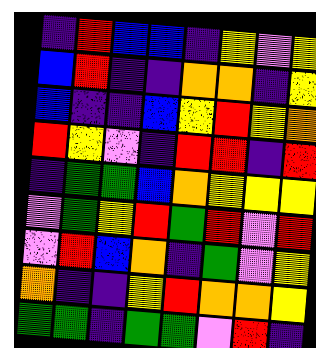[["indigo", "red", "blue", "blue", "indigo", "yellow", "violet", "yellow"], ["blue", "red", "indigo", "indigo", "orange", "orange", "indigo", "yellow"], ["blue", "indigo", "indigo", "blue", "yellow", "red", "yellow", "orange"], ["red", "yellow", "violet", "indigo", "red", "red", "indigo", "red"], ["indigo", "green", "green", "blue", "orange", "yellow", "yellow", "yellow"], ["violet", "green", "yellow", "red", "green", "red", "violet", "red"], ["violet", "red", "blue", "orange", "indigo", "green", "violet", "yellow"], ["orange", "indigo", "indigo", "yellow", "red", "orange", "orange", "yellow"], ["green", "green", "indigo", "green", "green", "violet", "red", "indigo"]]